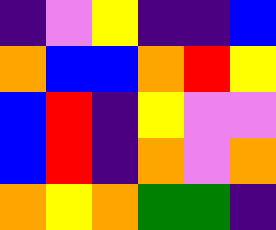[["indigo", "violet", "yellow", "indigo", "indigo", "blue"], ["orange", "blue", "blue", "orange", "red", "yellow"], ["blue", "red", "indigo", "yellow", "violet", "violet"], ["blue", "red", "indigo", "orange", "violet", "orange"], ["orange", "yellow", "orange", "green", "green", "indigo"]]